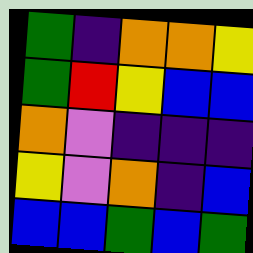[["green", "indigo", "orange", "orange", "yellow"], ["green", "red", "yellow", "blue", "blue"], ["orange", "violet", "indigo", "indigo", "indigo"], ["yellow", "violet", "orange", "indigo", "blue"], ["blue", "blue", "green", "blue", "green"]]